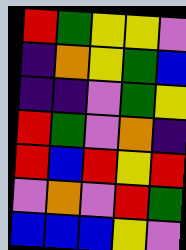[["red", "green", "yellow", "yellow", "violet"], ["indigo", "orange", "yellow", "green", "blue"], ["indigo", "indigo", "violet", "green", "yellow"], ["red", "green", "violet", "orange", "indigo"], ["red", "blue", "red", "yellow", "red"], ["violet", "orange", "violet", "red", "green"], ["blue", "blue", "blue", "yellow", "violet"]]